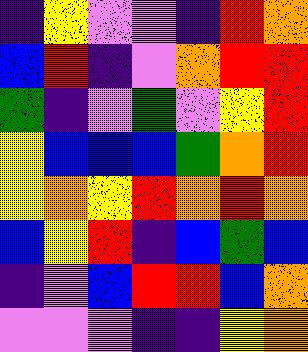[["indigo", "yellow", "violet", "violet", "indigo", "red", "orange"], ["blue", "red", "indigo", "violet", "orange", "red", "red"], ["green", "indigo", "violet", "green", "violet", "yellow", "red"], ["yellow", "blue", "blue", "blue", "green", "orange", "red"], ["yellow", "orange", "yellow", "red", "orange", "red", "orange"], ["blue", "yellow", "red", "indigo", "blue", "green", "blue"], ["indigo", "violet", "blue", "red", "red", "blue", "orange"], ["violet", "violet", "violet", "indigo", "indigo", "yellow", "orange"]]